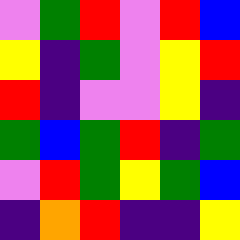[["violet", "green", "red", "violet", "red", "blue"], ["yellow", "indigo", "green", "violet", "yellow", "red"], ["red", "indigo", "violet", "violet", "yellow", "indigo"], ["green", "blue", "green", "red", "indigo", "green"], ["violet", "red", "green", "yellow", "green", "blue"], ["indigo", "orange", "red", "indigo", "indigo", "yellow"]]